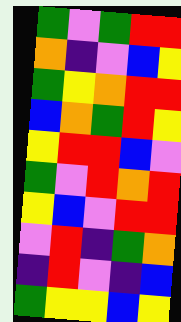[["green", "violet", "green", "red", "red"], ["orange", "indigo", "violet", "blue", "yellow"], ["green", "yellow", "orange", "red", "red"], ["blue", "orange", "green", "red", "yellow"], ["yellow", "red", "red", "blue", "violet"], ["green", "violet", "red", "orange", "red"], ["yellow", "blue", "violet", "red", "red"], ["violet", "red", "indigo", "green", "orange"], ["indigo", "red", "violet", "indigo", "blue"], ["green", "yellow", "yellow", "blue", "yellow"]]